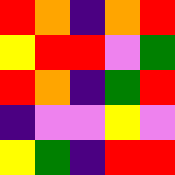[["red", "orange", "indigo", "orange", "red"], ["yellow", "red", "red", "violet", "green"], ["red", "orange", "indigo", "green", "red"], ["indigo", "violet", "violet", "yellow", "violet"], ["yellow", "green", "indigo", "red", "red"]]